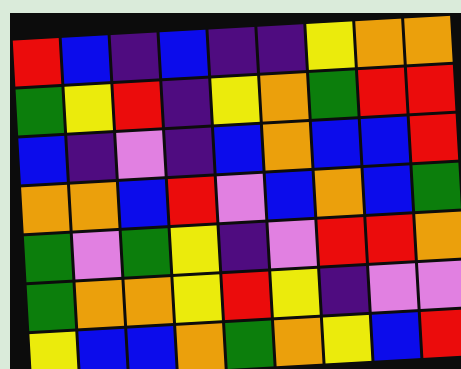[["red", "blue", "indigo", "blue", "indigo", "indigo", "yellow", "orange", "orange"], ["green", "yellow", "red", "indigo", "yellow", "orange", "green", "red", "red"], ["blue", "indigo", "violet", "indigo", "blue", "orange", "blue", "blue", "red"], ["orange", "orange", "blue", "red", "violet", "blue", "orange", "blue", "green"], ["green", "violet", "green", "yellow", "indigo", "violet", "red", "red", "orange"], ["green", "orange", "orange", "yellow", "red", "yellow", "indigo", "violet", "violet"], ["yellow", "blue", "blue", "orange", "green", "orange", "yellow", "blue", "red"]]